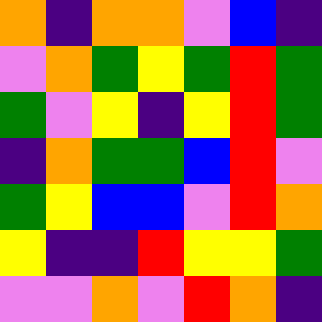[["orange", "indigo", "orange", "orange", "violet", "blue", "indigo"], ["violet", "orange", "green", "yellow", "green", "red", "green"], ["green", "violet", "yellow", "indigo", "yellow", "red", "green"], ["indigo", "orange", "green", "green", "blue", "red", "violet"], ["green", "yellow", "blue", "blue", "violet", "red", "orange"], ["yellow", "indigo", "indigo", "red", "yellow", "yellow", "green"], ["violet", "violet", "orange", "violet", "red", "orange", "indigo"]]